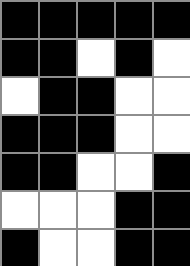[["black", "black", "black", "black", "black"], ["black", "black", "white", "black", "white"], ["white", "black", "black", "white", "white"], ["black", "black", "black", "white", "white"], ["black", "black", "white", "white", "black"], ["white", "white", "white", "black", "black"], ["black", "white", "white", "black", "black"]]